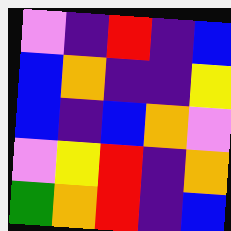[["violet", "indigo", "red", "indigo", "blue"], ["blue", "orange", "indigo", "indigo", "yellow"], ["blue", "indigo", "blue", "orange", "violet"], ["violet", "yellow", "red", "indigo", "orange"], ["green", "orange", "red", "indigo", "blue"]]